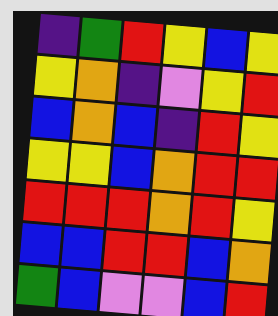[["indigo", "green", "red", "yellow", "blue", "yellow"], ["yellow", "orange", "indigo", "violet", "yellow", "red"], ["blue", "orange", "blue", "indigo", "red", "yellow"], ["yellow", "yellow", "blue", "orange", "red", "red"], ["red", "red", "red", "orange", "red", "yellow"], ["blue", "blue", "red", "red", "blue", "orange"], ["green", "blue", "violet", "violet", "blue", "red"]]